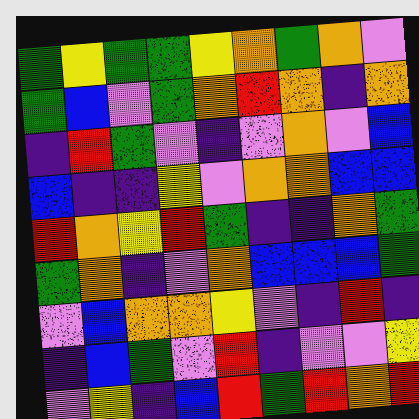[["green", "yellow", "green", "green", "yellow", "orange", "green", "orange", "violet"], ["green", "blue", "violet", "green", "orange", "red", "orange", "indigo", "orange"], ["indigo", "red", "green", "violet", "indigo", "violet", "orange", "violet", "blue"], ["blue", "indigo", "indigo", "yellow", "violet", "orange", "orange", "blue", "blue"], ["red", "orange", "yellow", "red", "green", "indigo", "indigo", "orange", "green"], ["green", "orange", "indigo", "violet", "orange", "blue", "blue", "blue", "green"], ["violet", "blue", "orange", "orange", "yellow", "violet", "indigo", "red", "indigo"], ["indigo", "blue", "green", "violet", "red", "indigo", "violet", "violet", "yellow"], ["violet", "yellow", "indigo", "blue", "red", "green", "red", "orange", "red"]]